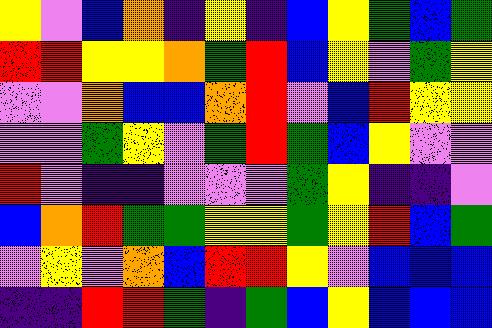[["yellow", "violet", "blue", "orange", "indigo", "yellow", "indigo", "blue", "yellow", "green", "blue", "green"], ["red", "red", "yellow", "yellow", "orange", "green", "red", "blue", "yellow", "violet", "green", "yellow"], ["violet", "violet", "orange", "blue", "blue", "orange", "red", "violet", "blue", "red", "yellow", "yellow"], ["violet", "violet", "green", "yellow", "violet", "green", "red", "green", "blue", "yellow", "violet", "violet"], ["red", "violet", "indigo", "indigo", "violet", "violet", "violet", "green", "yellow", "indigo", "indigo", "violet"], ["blue", "orange", "red", "green", "green", "yellow", "yellow", "green", "yellow", "red", "blue", "green"], ["violet", "yellow", "violet", "orange", "blue", "red", "red", "yellow", "violet", "blue", "blue", "blue"], ["indigo", "indigo", "red", "red", "green", "indigo", "green", "blue", "yellow", "blue", "blue", "blue"]]